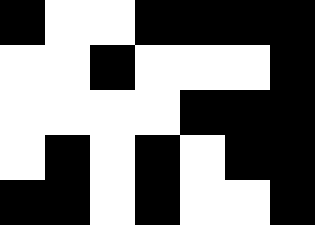[["black", "white", "white", "black", "black", "black", "black"], ["white", "white", "black", "white", "white", "white", "black"], ["white", "white", "white", "white", "black", "black", "black"], ["white", "black", "white", "black", "white", "black", "black"], ["black", "black", "white", "black", "white", "white", "black"]]